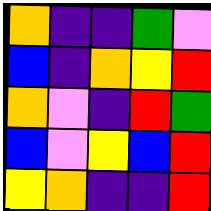[["orange", "indigo", "indigo", "green", "violet"], ["blue", "indigo", "orange", "yellow", "red"], ["orange", "violet", "indigo", "red", "green"], ["blue", "violet", "yellow", "blue", "red"], ["yellow", "orange", "indigo", "indigo", "red"]]